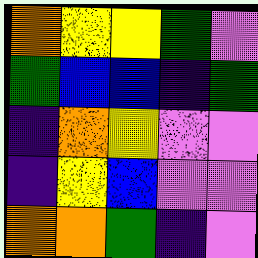[["orange", "yellow", "yellow", "green", "violet"], ["green", "blue", "blue", "indigo", "green"], ["indigo", "orange", "yellow", "violet", "violet"], ["indigo", "yellow", "blue", "violet", "violet"], ["orange", "orange", "green", "indigo", "violet"]]